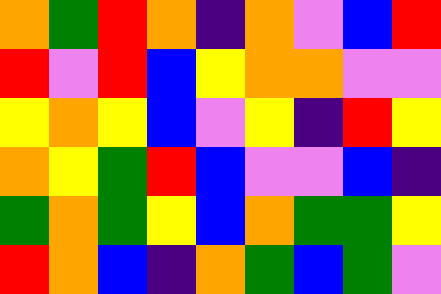[["orange", "green", "red", "orange", "indigo", "orange", "violet", "blue", "red"], ["red", "violet", "red", "blue", "yellow", "orange", "orange", "violet", "violet"], ["yellow", "orange", "yellow", "blue", "violet", "yellow", "indigo", "red", "yellow"], ["orange", "yellow", "green", "red", "blue", "violet", "violet", "blue", "indigo"], ["green", "orange", "green", "yellow", "blue", "orange", "green", "green", "yellow"], ["red", "orange", "blue", "indigo", "orange", "green", "blue", "green", "violet"]]